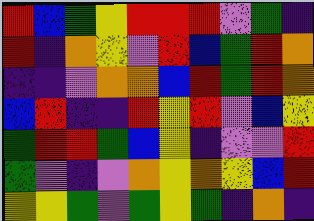[["red", "blue", "green", "yellow", "red", "red", "red", "violet", "green", "indigo"], ["red", "indigo", "orange", "yellow", "violet", "red", "blue", "green", "red", "orange"], ["indigo", "indigo", "violet", "orange", "orange", "blue", "red", "green", "red", "orange"], ["blue", "red", "indigo", "indigo", "red", "yellow", "red", "violet", "blue", "yellow"], ["green", "red", "red", "green", "blue", "yellow", "indigo", "violet", "violet", "red"], ["green", "violet", "indigo", "violet", "orange", "yellow", "orange", "yellow", "blue", "red"], ["yellow", "yellow", "green", "violet", "green", "yellow", "green", "indigo", "orange", "indigo"]]